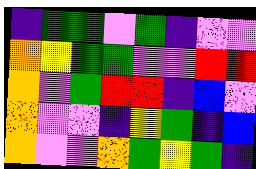[["indigo", "green", "green", "violet", "green", "indigo", "violet", "violet"], ["orange", "yellow", "green", "green", "violet", "violet", "red", "red"], ["orange", "violet", "green", "red", "red", "indigo", "blue", "violet"], ["orange", "violet", "violet", "indigo", "yellow", "green", "indigo", "blue"], ["orange", "violet", "violet", "orange", "green", "yellow", "green", "indigo"]]